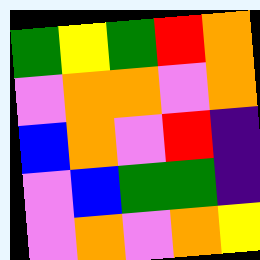[["green", "yellow", "green", "red", "orange"], ["violet", "orange", "orange", "violet", "orange"], ["blue", "orange", "violet", "red", "indigo"], ["violet", "blue", "green", "green", "indigo"], ["violet", "orange", "violet", "orange", "yellow"]]